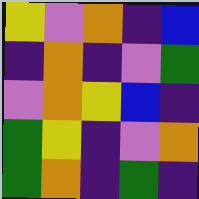[["yellow", "violet", "orange", "indigo", "blue"], ["indigo", "orange", "indigo", "violet", "green"], ["violet", "orange", "yellow", "blue", "indigo"], ["green", "yellow", "indigo", "violet", "orange"], ["green", "orange", "indigo", "green", "indigo"]]